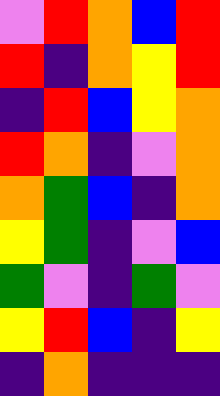[["violet", "red", "orange", "blue", "red"], ["red", "indigo", "orange", "yellow", "red"], ["indigo", "red", "blue", "yellow", "orange"], ["red", "orange", "indigo", "violet", "orange"], ["orange", "green", "blue", "indigo", "orange"], ["yellow", "green", "indigo", "violet", "blue"], ["green", "violet", "indigo", "green", "violet"], ["yellow", "red", "blue", "indigo", "yellow"], ["indigo", "orange", "indigo", "indigo", "indigo"]]